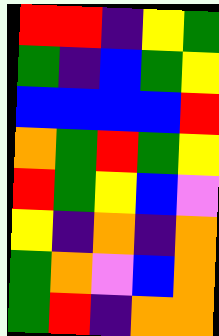[["red", "red", "indigo", "yellow", "green"], ["green", "indigo", "blue", "green", "yellow"], ["blue", "blue", "blue", "blue", "red"], ["orange", "green", "red", "green", "yellow"], ["red", "green", "yellow", "blue", "violet"], ["yellow", "indigo", "orange", "indigo", "orange"], ["green", "orange", "violet", "blue", "orange"], ["green", "red", "indigo", "orange", "orange"]]